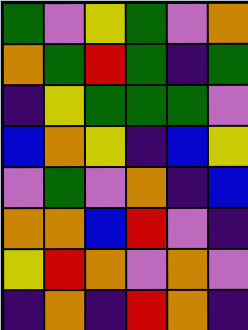[["green", "violet", "yellow", "green", "violet", "orange"], ["orange", "green", "red", "green", "indigo", "green"], ["indigo", "yellow", "green", "green", "green", "violet"], ["blue", "orange", "yellow", "indigo", "blue", "yellow"], ["violet", "green", "violet", "orange", "indigo", "blue"], ["orange", "orange", "blue", "red", "violet", "indigo"], ["yellow", "red", "orange", "violet", "orange", "violet"], ["indigo", "orange", "indigo", "red", "orange", "indigo"]]